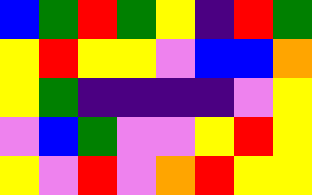[["blue", "green", "red", "green", "yellow", "indigo", "red", "green"], ["yellow", "red", "yellow", "yellow", "violet", "blue", "blue", "orange"], ["yellow", "green", "indigo", "indigo", "indigo", "indigo", "violet", "yellow"], ["violet", "blue", "green", "violet", "violet", "yellow", "red", "yellow"], ["yellow", "violet", "red", "violet", "orange", "red", "yellow", "yellow"]]